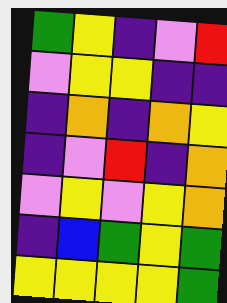[["green", "yellow", "indigo", "violet", "red"], ["violet", "yellow", "yellow", "indigo", "indigo"], ["indigo", "orange", "indigo", "orange", "yellow"], ["indigo", "violet", "red", "indigo", "orange"], ["violet", "yellow", "violet", "yellow", "orange"], ["indigo", "blue", "green", "yellow", "green"], ["yellow", "yellow", "yellow", "yellow", "green"]]